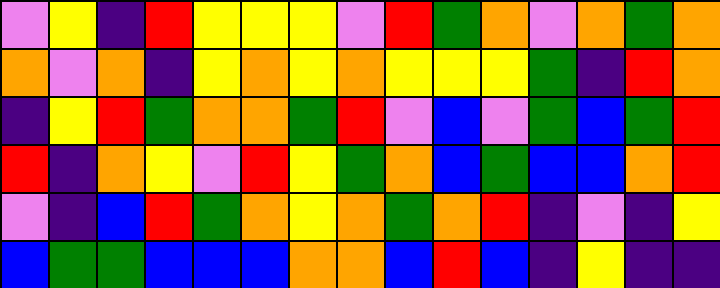[["violet", "yellow", "indigo", "red", "yellow", "yellow", "yellow", "violet", "red", "green", "orange", "violet", "orange", "green", "orange"], ["orange", "violet", "orange", "indigo", "yellow", "orange", "yellow", "orange", "yellow", "yellow", "yellow", "green", "indigo", "red", "orange"], ["indigo", "yellow", "red", "green", "orange", "orange", "green", "red", "violet", "blue", "violet", "green", "blue", "green", "red"], ["red", "indigo", "orange", "yellow", "violet", "red", "yellow", "green", "orange", "blue", "green", "blue", "blue", "orange", "red"], ["violet", "indigo", "blue", "red", "green", "orange", "yellow", "orange", "green", "orange", "red", "indigo", "violet", "indigo", "yellow"], ["blue", "green", "green", "blue", "blue", "blue", "orange", "orange", "blue", "red", "blue", "indigo", "yellow", "indigo", "indigo"]]